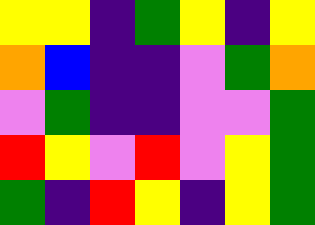[["yellow", "yellow", "indigo", "green", "yellow", "indigo", "yellow"], ["orange", "blue", "indigo", "indigo", "violet", "green", "orange"], ["violet", "green", "indigo", "indigo", "violet", "violet", "green"], ["red", "yellow", "violet", "red", "violet", "yellow", "green"], ["green", "indigo", "red", "yellow", "indigo", "yellow", "green"]]